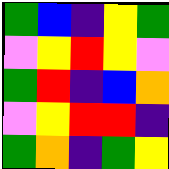[["green", "blue", "indigo", "yellow", "green"], ["violet", "yellow", "red", "yellow", "violet"], ["green", "red", "indigo", "blue", "orange"], ["violet", "yellow", "red", "red", "indigo"], ["green", "orange", "indigo", "green", "yellow"]]